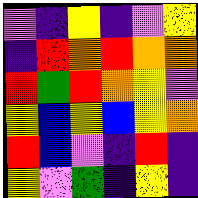[["violet", "indigo", "yellow", "indigo", "violet", "yellow"], ["indigo", "red", "orange", "red", "orange", "orange"], ["red", "green", "red", "orange", "yellow", "violet"], ["yellow", "blue", "yellow", "blue", "yellow", "orange"], ["red", "blue", "violet", "indigo", "red", "indigo"], ["yellow", "violet", "green", "indigo", "yellow", "indigo"]]